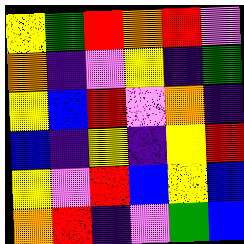[["yellow", "green", "red", "orange", "red", "violet"], ["orange", "indigo", "violet", "yellow", "indigo", "green"], ["yellow", "blue", "red", "violet", "orange", "indigo"], ["blue", "indigo", "yellow", "indigo", "yellow", "red"], ["yellow", "violet", "red", "blue", "yellow", "blue"], ["orange", "red", "indigo", "violet", "green", "blue"]]